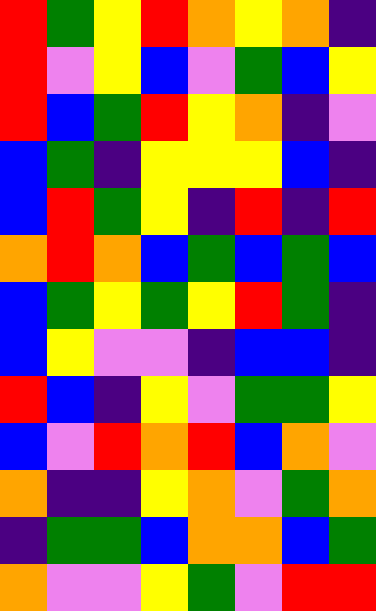[["red", "green", "yellow", "red", "orange", "yellow", "orange", "indigo"], ["red", "violet", "yellow", "blue", "violet", "green", "blue", "yellow"], ["red", "blue", "green", "red", "yellow", "orange", "indigo", "violet"], ["blue", "green", "indigo", "yellow", "yellow", "yellow", "blue", "indigo"], ["blue", "red", "green", "yellow", "indigo", "red", "indigo", "red"], ["orange", "red", "orange", "blue", "green", "blue", "green", "blue"], ["blue", "green", "yellow", "green", "yellow", "red", "green", "indigo"], ["blue", "yellow", "violet", "violet", "indigo", "blue", "blue", "indigo"], ["red", "blue", "indigo", "yellow", "violet", "green", "green", "yellow"], ["blue", "violet", "red", "orange", "red", "blue", "orange", "violet"], ["orange", "indigo", "indigo", "yellow", "orange", "violet", "green", "orange"], ["indigo", "green", "green", "blue", "orange", "orange", "blue", "green"], ["orange", "violet", "violet", "yellow", "green", "violet", "red", "red"]]